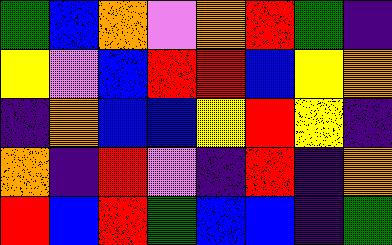[["green", "blue", "orange", "violet", "orange", "red", "green", "indigo"], ["yellow", "violet", "blue", "red", "red", "blue", "yellow", "orange"], ["indigo", "orange", "blue", "blue", "yellow", "red", "yellow", "indigo"], ["orange", "indigo", "red", "violet", "indigo", "red", "indigo", "orange"], ["red", "blue", "red", "green", "blue", "blue", "indigo", "green"]]